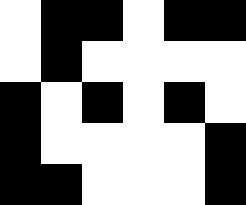[["white", "black", "black", "white", "black", "black"], ["white", "black", "white", "white", "white", "white"], ["black", "white", "black", "white", "black", "white"], ["black", "white", "white", "white", "white", "black"], ["black", "black", "white", "white", "white", "black"]]